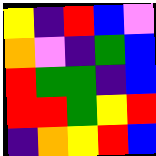[["yellow", "indigo", "red", "blue", "violet"], ["orange", "violet", "indigo", "green", "blue"], ["red", "green", "green", "indigo", "blue"], ["red", "red", "green", "yellow", "red"], ["indigo", "orange", "yellow", "red", "blue"]]